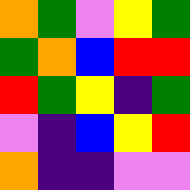[["orange", "green", "violet", "yellow", "green"], ["green", "orange", "blue", "red", "red"], ["red", "green", "yellow", "indigo", "green"], ["violet", "indigo", "blue", "yellow", "red"], ["orange", "indigo", "indigo", "violet", "violet"]]